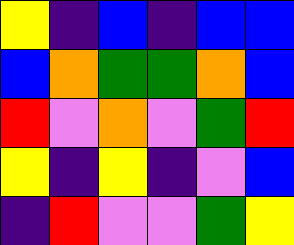[["yellow", "indigo", "blue", "indigo", "blue", "blue"], ["blue", "orange", "green", "green", "orange", "blue"], ["red", "violet", "orange", "violet", "green", "red"], ["yellow", "indigo", "yellow", "indigo", "violet", "blue"], ["indigo", "red", "violet", "violet", "green", "yellow"]]